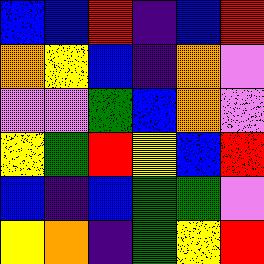[["blue", "blue", "red", "indigo", "blue", "red"], ["orange", "yellow", "blue", "indigo", "orange", "violet"], ["violet", "violet", "green", "blue", "orange", "violet"], ["yellow", "green", "red", "yellow", "blue", "red"], ["blue", "indigo", "blue", "green", "green", "violet"], ["yellow", "orange", "indigo", "green", "yellow", "red"]]